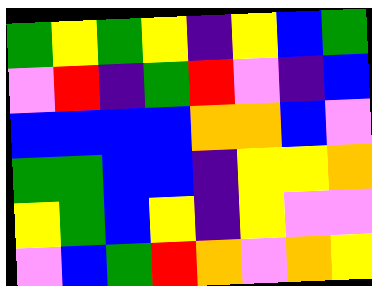[["green", "yellow", "green", "yellow", "indigo", "yellow", "blue", "green"], ["violet", "red", "indigo", "green", "red", "violet", "indigo", "blue"], ["blue", "blue", "blue", "blue", "orange", "orange", "blue", "violet"], ["green", "green", "blue", "blue", "indigo", "yellow", "yellow", "orange"], ["yellow", "green", "blue", "yellow", "indigo", "yellow", "violet", "violet"], ["violet", "blue", "green", "red", "orange", "violet", "orange", "yellow"]]